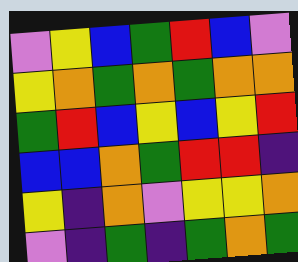[["violet", "yellow", "blue", "green", "red", "blue", "violet"], ["yellow", "orange", "green", "orange", "green", "orange", "orange"], ["green", "red", "blue", "yellow", "blue", "yellow", "red"], ["blue", "blue", "orange", "green", "red", "red", "indigo"], ["yellow", "indigo", "orange", "violet", "yellow", "yellow", "orange"], ["violet", "indigo", "green", "indigo", "green", "orange", "green"]]